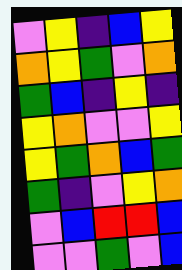[["violet", "yellow", "indigo", "blue", "yellow"], ["orange", "yellow", "green", "violet", "orange"], ["green", "blue", "indigo", "yellow", "indigo"], ["yellow", "orange", "violet", "violet", "yellow"], ["yellow", "green", "orange", "blue", "green"], ["green", "indigo", "violet", "yellow", "orange"], ["violet", "blue", "red", "red", "blue"], ["violet", "violet", "green", "violet", "blue"]]